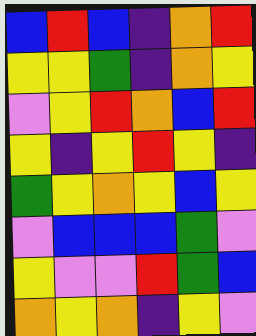[["blue", "red", "blue", "indigo", "orange", "red"], ["yellow", "yellow", "green", "indigo", "orange", "yellow"], ["violet", "yellow", "red", "orange", "blue", "red"], ["yellow", "indigo", "yellow", "red", "yellow", "indigo"], ["green", "yellow", "orange", "yellow", "blue", "yellow"], ["violet", "blue", "blue", "blue", "green", "violet"], ["yellow", "violet", "violet", "red", "green", "blue"], ["orange", "yellow", "orange", "indigo", "yellow", "violet"]]